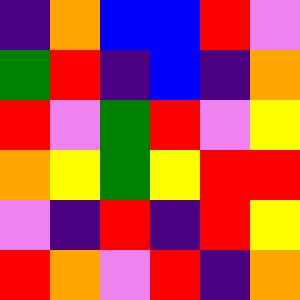[["indigo", "orange", "blue", "blue", "red", "violet"], ["green", "red", "indigo", "blue", "indigo", "orange"], ["red", "violet", "green", "red", "violet", "yellow"], ["orange", "yellow", "green", "yellow", "red", "red"], ["violet", "indigo", "red", "indigo", "red", "yellow"], ["red", "orange", "violet", "red", "indigo", "orange"]]